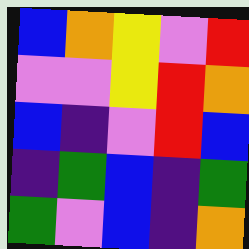[["blue", "orange", "yellow", "violet", "red"], ["violet", "violet", "yellow", "red", "orange"], ["blue", "indigo", "violet", "red", "blue"], ["indigo", "green", "blue", "indigo", "green"], ["green", "violet", "blue", "indigo", "orange"]]